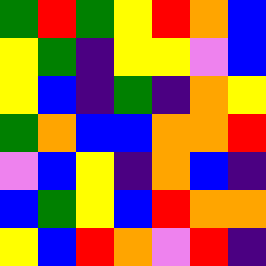[["green", "red", "green", "yellow", "red", "orange", "blue"], ["yellow", "green", "indigo", "yellow", "yellow", "violet", "blue"], ["yellow", "blue", "indigo", "green", "indigo", "orange", "yellow"], ["green", "orange", "blue", "blue", "orange", "orange", "red"], ["violet", "blue", "yellow", "indigo", "orange", "blue", "indigo"], ["blue", "green", "yellow", "blue", "red", "orange", "orange"], ["yellow", "blue", "red", "orange", "violet", "red", "indigo"]]